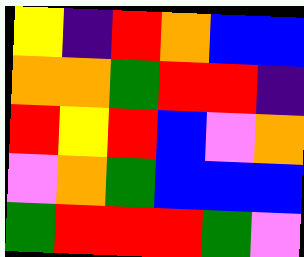[["yellow", "indigo", "red", "orange", "blue", "blue"], ["orange", "orange", "green", "red", "red", "indigo"], ["red", "yellow", "red", "blue", "violet", "orange"], ["violet", "orange", "green", "blue", "blue", "blue"], ["green", "red", "red", "red", "green", "violet"]]